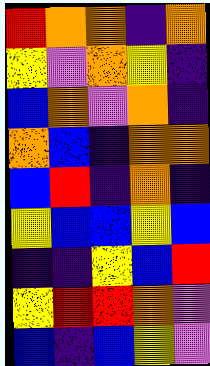[["red", "orange", "orange", "indigo", "orange"], ["yellow", "violet", "orange", "yellow", "indigo"], ["blue", "orange", "violet", "orange", "indigo"], ["orange", "blue", "indigo", "orange", "orange"], ["blue", "red", "indigo", "orange", "indigo"], ["yellow", "blue", "blue", "yellow", "blue"], ["indigo", "indigo", "yellow", "blue", "red"], ["yellow", "red", "red", "orange", "violet"], ["blue", "indigo", "blue", "yellow", "violet"]]